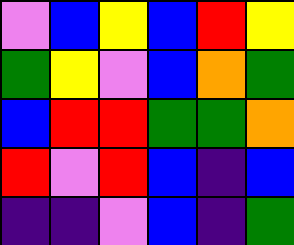[["violet", "blue", "yellow", "blue", "red", "yellow"], ["green", "yellow", "violet", "blue", "orange", "green"], ["blue", "red", "red", "green", "green", "orange"], ["red", "violet", "red", "blue", "indigo", "blue"], ["indigo", "indigo", "violet", "blue", "indigo", "green"]]